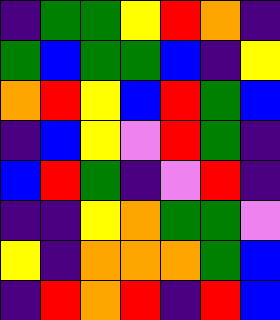[["indigo", "green", "green", "yellow", "red", "orange", "indigo"], ["green", "blue", "green", "green", "blue", "indigo", "yellow"], ["orange", "red", "yellow", "blue", "red", "green", "blue"], ["indigo", "blue", "yellow", "violet", "red", "green", "indigo"], ["blue", "red", "green", "indigo", "violet", "red", "indigo"], ["indigo", "indigo", "yellow", "orange", "green", "green", "violet"], ["yellow", "indigo", "orange", "orange", "orange", "green", "blue"], ["indigo", "red", "orange", "red", "indigo", "red", "blue"]]